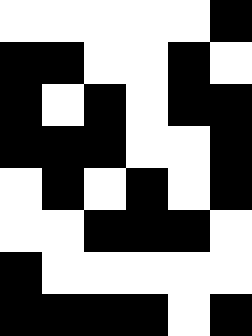[["white", "white", "white", "white", "white", "black"], ["black", "black", "white", "white", "black", "white"], ["black", "white", "black", "white", "black", "black"], ["black", "black", "black", "white", "white", "black"], ["white", "black", "white", "black", "white", "black"], ["white", "white", "black", "black", "black", "white"], ["black", "white", "white", "white", "white", "white"], ["black", "black", "black", "black", "white", "black"]]